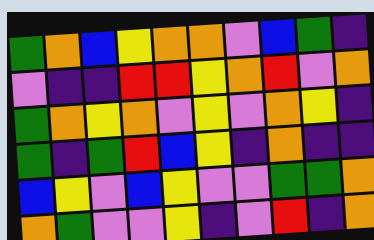[["green", "orange", "blue", "yellow", "orange", "orange", "violet", "blue", "green", "indigo"], ["violet", "indigo", "indigo", "red", "red", "yellow", "orange", "red", "violet", "orange"], ["green", "orange", "yellow", "orange", "violet", "yellow", "violet", "orange", "yellow", "indigo"], ["green", "indigo", "green", "red", "blue", "yellow", "indigo", "orange", "indigo", "indigo"], ["blue", "yellow", "violet", "blue", "yellow", "violet", "violet", "green", "green", "orange"], ["orange", "green", "violet", "violet", "yellow", "indigo", "violet", "red", "indigo", "orange"]]